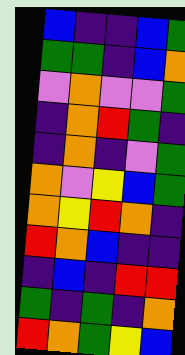[["blue", "indigo", "indigo", "blue", "green"], ["green", "green", "indigo", "blue", "orange"], ["violet", "orange", "violet", "violet", "green"], ["indigo", "orange", "red", "green", "indigo"], ["indigo", "orange", "indigo", "violet", "green"], ["orange", "violet", "yellow", "blue", "green"], ["orange", "yellow", "red", "orange", "indigo"], ["red", "orange", "blue", "indigo", "indigo"], ["indigo", "blue", "indigo", "red", "red"], ["green", "indigo", "green", "indigo", "orange"], ["red", "orange", "green", "yellow", "blue"]]